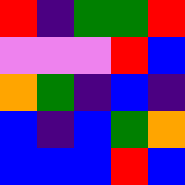[["red", "indigo", "green", "green", "red"], ["violet", "violet", "violet", "red", "blue"], ["orange", "green", "indigo", "blue", "indigo"], ["blue", "indigo", "blue", "green", "orange"], ["blue", "blue", "blue", "red", "blue"]]